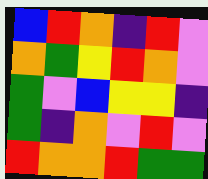[["blue", "red", "orange", "indigo", "red", "violet"], ["orange", "green", "yellow", "red", "orange", "violet"], ["green", "violet", "blue", "yellow", "yellow", "indigo"], ["green", "indigo", "orange", "violet", "red", "violet"], ["red", "orange", "orange", "red", "green", "green"]]